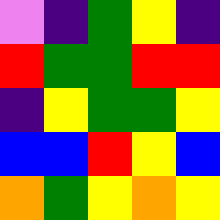[["violet", "indigo", "green", "yellow", "indigo"], ["red", "green", "green", "red", "red"], ["indigo", "yellow", "green", "green", "yellow"], ["blue", "blue", "red", "yellow", "blue"], ["orange", "green", "yellow", "orange", "yellow"]]